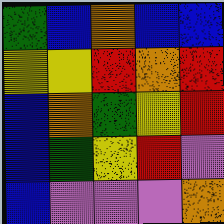[["green", "blue", "orange", "blue", "blue"], ["yellow", "yellow", "red", "orange", "red"], ["blue", "orange", "green", "yellow", "red"], ["blue", "green", "yellow", "red", "violet"], ["blue", "violet", "violet", "violet", "orange"]]